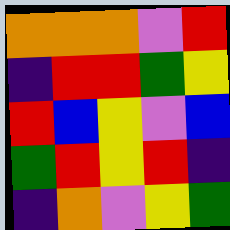[["orange", "orange", "orange", "violet", "red"], ["indigo", "red", "red", "green", "yellow"], ["red", "blue", "yellow", "violet", "blue"], ["green", "red", "yellow", "red", "indigo"], ["indigo", "orange", "violet", "yellow", "green"]]